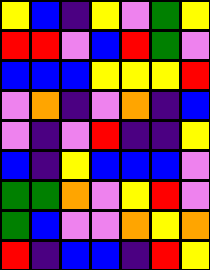[["yellow", "blue", "indigo", "yellow", "violet", "green", "yellow"], ["red", "red", "violet", "blue", "red", "green", "violet"], ["blue", "blue", "blue", "yellow", "yellow", "yellow", "red"], ["violet", "orange", "indigo", "violet", "orange", "indigo", "blue"], ["violet", "indigo", "violet", "red", "indigo", "indigo", "yellow"], ["blue", "indigo", "yellow", "blue", "blue", "blue", "violet"], ["green", "green", "orange", "violet", "yellow", "red", "violet"], ["green", "blue", "violet", "violet", "orange", "yellow", "orange"], ["red", "indigo", "blue", "blue", "indigo", "red", "yellow"]]